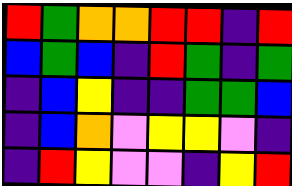[["red", "green", "orange", "orange", "red", "red", "indigo", "red"], ["blue", "green", "blue", "indigo", "red", "green", "indigo", "green"], ["indigo", "blue", "yellow", "indigo", "indigo", "green", "green", "blue"], ["indigo", "blue", "orange", "violet", "yellow", "yellow", "violet", "indigo"], ["indigo", "red", "yellow", "violet", "violet", "indigo", "yellow", "red"]]